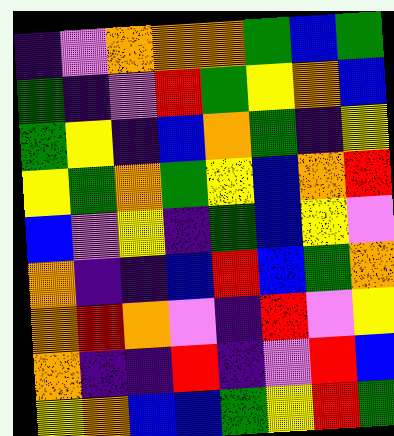[["indigo", "violet", "orange", "orange", "orange", "green", "blue", "green"], ["green", "indigo", "violet", "red", "green", "yellow", "orange", "blue"], ["green", "yellow", "indigo", "blue", "orange", "green", "indigo", "yellow"], ["yellow", "green", "orange", "green", "yellow", "blue", "orange", "red"], ["blue", "violet", "yellow", "indigo", "green", "blue", "yellow", "violet"], ["orange", "indigo", "indigo", "blue", "red", "blue", "green", "orange"], ["orange", "red", "orange", "violet", "indigo", "red", "violet", "yellow"], ["orange", "indigo", "indigo", "red", "indigo", "violet", "red", "blue"], ["yellow", "orange", "blue", "blue", "green", "yellow", "red", "green"]]